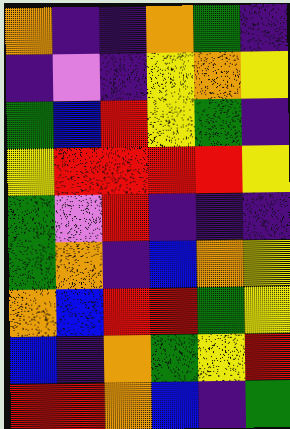[["orange", "indigo", "indigo", "orange", "green", "indigo"], ["indigo", "violet", "indigo", "yellow", "orange", "yellow"], ["green", "blue", "red", "yellow", "green", "indigo"], ["yellow", "red", "red", "red", "red", "yellow"], ["green", "violet", "red", "indigo", "indigo", "indigo"], ["green", "orange", "indigo", "blue", "orange", "yellow"], ["orange", "blue", "red", "red", "green", "yellow"], ["blue", "indigo", "orange", "green", "yellow", "red"], ["red", "red", "orange", "blue", "indigo", "green"]]